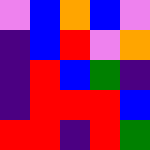[["violet", "blue", "orange", "blue", "violet"], ["indigo", "blue", "red", "violet", "orange"], ["indigo", "red", "blue", "green", "indigo"], ["indigo", "red", "red", "red", "blue"], ["red", "red", "indigo", "red", "green"]]